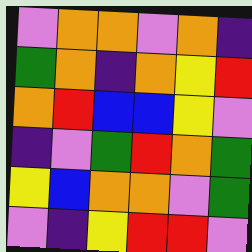[["violet", "orange", "orange", "violet", "orange", "indigo"], ["green", "orange", "indigo", "orange", "yellow", "red"], ["orange", "red", "blue", "blue", "yellow", "violet"], ["indigo", "violet", "green", "red", "orange", "green"], ["yellow", "blue", "orange", "orange", "violet", "green"], ["violet", "indigo", "yellow", "red", "red", "violet"]]